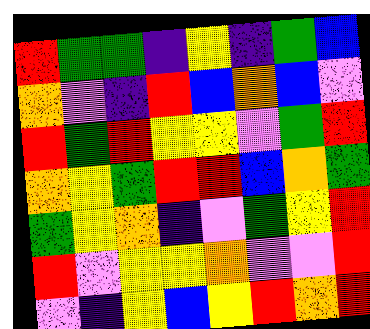[["red", "green", "green", "indigo", "yellow", "indigo", "green", "blue"], ["orange", "violet", "indigo", "red", "blue", "orange", "blue", "violet"], ["red", "green", "red", "yellow", "yellow", "violet", "green", "red"], ["orange", "yellow", "green", "red", "red", "blue", "orange", "green"], ["green", "yellow", "orange", "indigo", "violet", "green", "yellow", "red"], ["red", "violet", "yellow", "yellow", "orange", "violet", "violet", "red"], ["violet", "indigo", "yellow", "blue", "yellow", "red", "orange", "red"]]